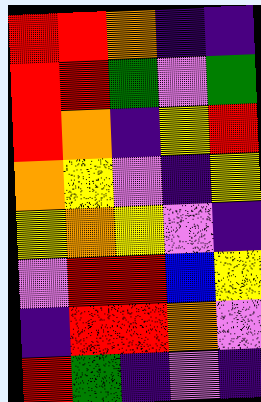[["red", "red", "orange", "indigo", "indigo"], ["red", "red", "green", "violet", "green"], ["red", "orange", "indigo", "yellow", "red"], ["orange", "yellow", "violet", "indigo", "yellow"], ["yellow", "orange", "yellow", "violet", "indigo"], ["violet", "red", "red", "blue", "yellow"], ["indigo", "red", "red", "orange", "violet"], ["red", "green", "indigo", "violet", "indigo"]]